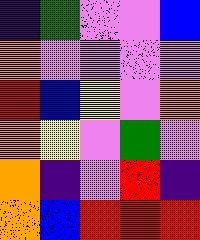[["indigo", "green", "violet", "violet", "blue"], ["orange", "violet", "violet", "violet", "violet"], ["red", "blue", "yellow", "violet", "orange"], ["orange", "yellow", "violet", "green", "violet"], ["orange", "indigo", "violet", "red", "indigo"], ["orange", "blue", "red", "red", "red"]]